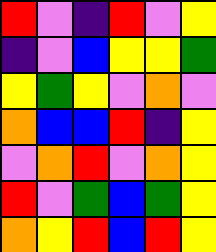[["red", "violet", "indigo", "red", "violet", "yellow"], ["indigo", "violet", "blue", "yellow", "yellow", "green"], ["yellow", "green", "yellow", "violet", "orange", "violet"], ["orange", "blue", "blue", "red", "indigo", "yellow"], ["violet", "orange", "red", "violet", "orange", "yellow"], ["red", "violet", "green", "blue", "green", "yellow"], ["orange", "yellow", "red", "blue", "red", "yellow"]]